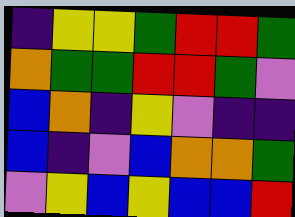[["indigo", "yellow", "yellow", "green", "red", "red", "green"], ["orange", "green", "green", "red", "red", "green", "violet"], ["blue", "orange", "indigo", "yellow", "violet", "indigo", "indigo"], ["blue", "indigo", "violet", "blue", "orange", "orange", "green"], ["violet", "yellow", "blue", "yellow", "blue", "blue", "red"]]